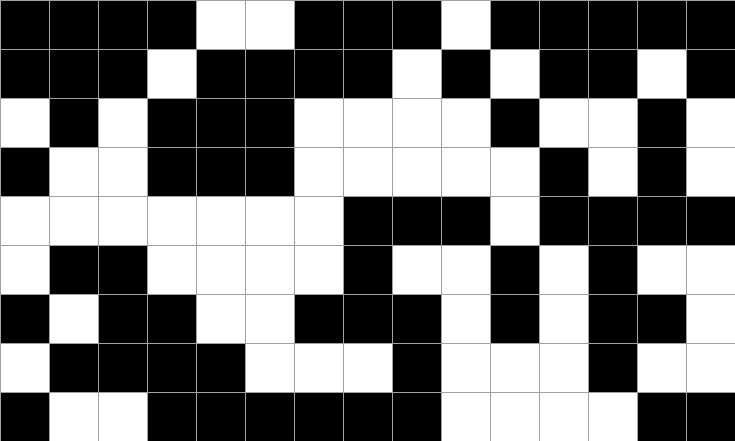[["black", "black", "black", "black", "white", "white", "black", "black", "black", "white", "black", "black", "black", "black", "black"], ["black", "black", "black", "white", "black", "black", "black", "black", "white", "black", "white", "black", "black", "white", "black"], ["white", "black", "white", "black", "black", "black", "white", "white", "white", "white", "black", "white", "white", "black", "white"], ["black", "white", "white", "black", "black", "black", "white", "white", "white", "white", "white", "black", "white", "black", "white"], ["white", "white", "white", "white", "white", "white", "white", "black", "black", "black", "white", "black", "black", "black", "black"], ["white", "black", "black", "white", "white", "white", "white", "black", "white", "white", "black", "white", "black", "white", "white"], ["black", "white", "black", "black", "white", "white", "black", "black", "black", "white", "black", "white", "black", "black", "white"], ["white", "black", "black", "black", "black", "white", "white", "white", "black", "white", "white", "white", "black", "white", "white"], ["black", "white", "white", "black", "black", "black", "black", "black", "black", "white", "white", "white", "white", "black", "black"]]